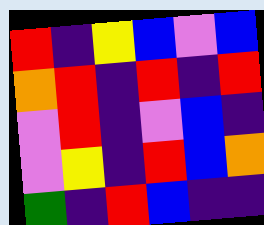[["red", "indigo", "yellow", "blue", "violet", "blue"], ["orange", "red", "indigo", "red", "indigo", "red"], ["violet", "red", "indigo", "violet", "blue", "indigo"], ["violet", "yellow", "indigo", "red", "blue", "orange"], ["green", "indigo", "red", "blue", "indigo", "indigo"]]